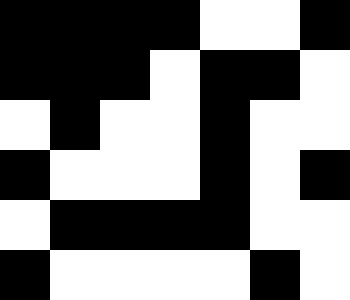[["black", "black", "black", "black", "white", "white", "black"], ["black", "black", "black", "white", "black", "black", "white"], ["white", "black", "white", "white", "black", "white", "white"], ["black", "white", "white", "white", "black", "white", "black"], ["white", "black", "black", "black", "black", "white", "white"], ["black", "white", "white", "white", "white", "black", "white"]]